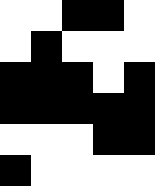[["white", "white", "black", "black", "white"], ["white", "black", "white", "white", "white"], ["black", "black", "black", "white", "black"], ["black", "black", "black", "black", "black"], ["white", "white", "white", "black", "black"], ["black", "white", "white", "white", "white"]]